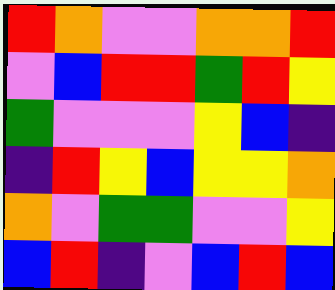[["red", "orange", "violet", "violet", "orange", "orange", "red"], ["violet", "blue", "red", "red", "green", "red", "yellow"], ["green", "violet", "violet", "violet", "yellow", "blue", "indigo"], ["indigo", "red", "yellow", "blue", "yellow", "yellow", "orange"], ["orange", "violet", "green", "green", "violet", "violet", "yellow"], ["blue", "red", "indigo", "violet", "blue", "red", "blue"]]